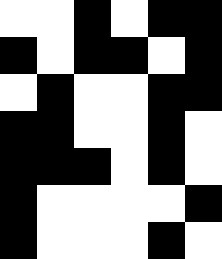[["white", "white", "black", "white", "black", "black"], ["black", "white", "black", "black", "white", "black"], ["white", "black", "white", "white", "black", "black"], ["black", "black", "white", "white", "black", "white"], ["black", "black", "black", "white", "black", "white"], ["black", "white", "white", "white", "white", "black"], ["black", "white", "white", "white", "black", "white"]]